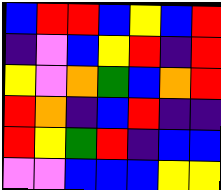[["blue", "red", "red", "blue", "yellow", "blue", "red"], ["indigo", "violet", "blue", "yellow", "red", "indigo", "red"], ["yellow", "violet", "orange", "green", "blue", "orange", "red"], ["red", "orange", "indigo", "blue", "red", "indigo", "indigo"], ["red", "yellow", "green", "red", "indigo", "blue", "blue"], ["violet", "violet", "blue", "blue", "blue", "yellow", "yellow"]]